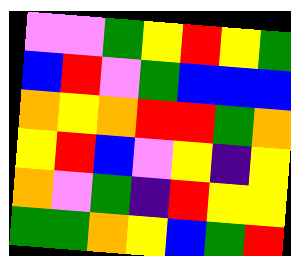[["violet", "violet", "green", "yellow", "red", "yellow", "green"], ["blue", "red", "violet", "green", "blue", "blue", "blue"], ["orange", "yellow", "orange", "red", "red", "green", "orange"], ["yellow", "red", "blue", "violet", "yellow", "indigo", "yellow"], ["orange", "violet", "green", "indigo", "red", "yellow", "yellow"], ["green", "green", "orange", "yellow", "blue", "green", "red"]]